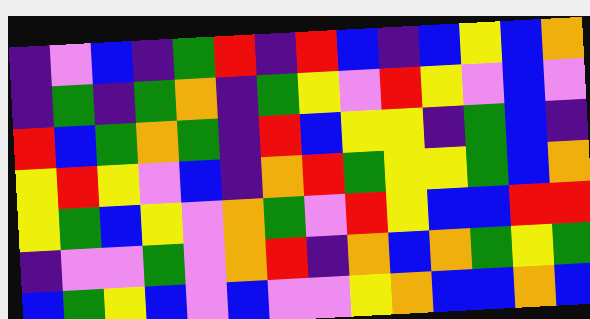[["indigo", "violet", "blue", "indigo", "green", "red", "indigo", "red", "blue", "indigo", "blue", "yellow", "blue", "orange"], ["indigo", "green", "indigo", "green", "orange", "indigo", "green", "yellow", "violet", "red", "yellow", "violet", "blue", "violet"], ["red", "blue", "green", "orange", "green", "indigo", "red", "blue", "yellow", "yellow", "indigo", "green", "blue", "indigo"], ["yellow", "red", "yellow", "violet", "blue", "indigo", "orange", "red", "green", "yellow", "yellow", "green", "blue", "orange"], ["yellow", "green", "blue", "yellow", "violet", "orange", "green", "violet", "red", "yellow", "blue", "blue", "red", "red"], ["indigo", "violet", "violet", "green", "violet", "orange", "red", "indigo", "orange", "blue", "orange", "green", "yellow", "green"], ["blue", "green", "yellow", "blue", "violet", "blue", "violet", "violet", "yellow", "orange", "blue", "blue", "orange", "blue"]]